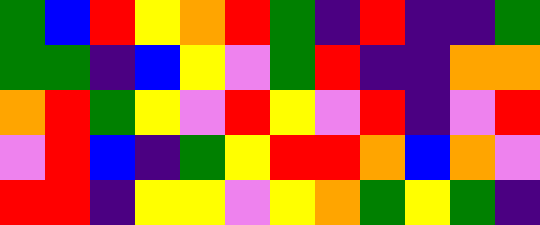[["green", "blue", "red", "yellow", "orange", "red", "green", "indigo", "red", "indigo", "indigo", "green"], ["green", "green", "indigo", "blue", "yellow", "violet", "green", "red", "indigo", "indigo", "orange", "orange"], ["orange", "red", "green", "yellow", "violet", "red", "yellow", "violet", "red", "indigo", "violet", "red"], ["violet", "red", "blue", "indigo", "green", "yellow", "red", "red", "orange", "blue", "orange", "violet"], ["red", "red", "indigo", "yellow", "yellow", "violet", "yellow", "orange", "green", "yellow", "green", "indigo"]]